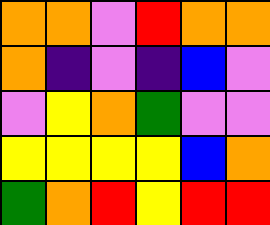[["orange", "orange", "violet", "red", "orange", "orange"], ["orange", "indigo", "violet", "indigo", "blue", "violet"], ["violet", "yellow", "orange", "green", "violet", "violet"], ["yellow", "yellow", "yellow", "yellow", "blue", "orange"], ["green", "orange", "red", "yellow", "red", "red"]]